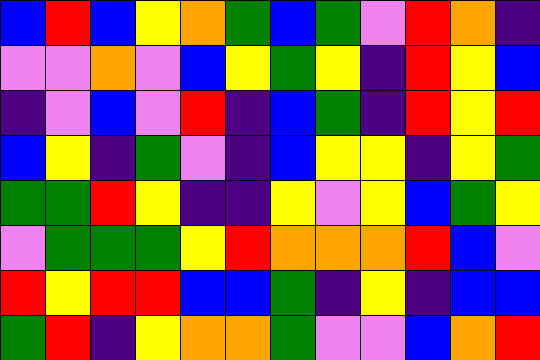[["blue", "red", "blue", "yellow", "orange", "green", "blue", "green", "violet", "red", "orange", "indigo"], ["violet", "violet", "orange", "violet", "blue", "yellow", "green", "yellow", "indigo", "red", "yellow", "blue"], ["indigo", "violet", "blue", "violet", "red", "indigo", "blue", "green", "indigo", "red", "yellow", "red"], ["blue", "yellow", "indigo", "green", "violet", "indigo", "blue", "yellow", "yellow", "indigo", "yellow", "green"], ["green", "green", "red", "yellow", "indigo", "indigo", "yellow", "violet", "yellow", "blue", "green", "yellow"], ["violet", "green", "green", "green", "yellow", "red", "orange", "orange", "orange", "red", "blue", "violet"], ["red", "yellow", "red", "red", "blue", "blue", "green", "indigo", "yellow", "indigo", "blue", "blue"], ["green", "red", "indigo", "yellow", "orange", "orange", "green", "violet", "violet", "blue", "orange", "red"]]